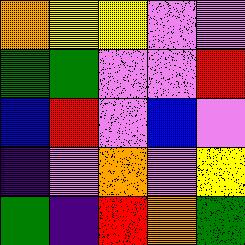[["orange", "yellow", "yellow", "violet", "violet"], ["green", "green", "violet", "violet", "red"], ["blue", "red", "violet", "blue", "violet"], ["indigo", "violet", "orange", "violet", "yellow"], ["green", "indigo", "red", "orange", "green"]]